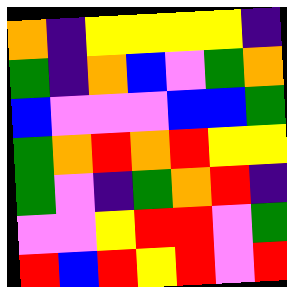[["orange", "indigo", "yellow", "yellow", "yellow", "yellow", "indigo"], ["green", "indigo", "orange", "blue", "violet", "green", "orange"], ["blue", "violet", "violet", "violet", "blue", "blue", "green"], ["green", "orange", "red", "orange", "red", "yellow", "yellow"], ["green", "violet", "indigo", "green", "orange", "red", "indigo"], ["violet", "violet", "yellow", "red", "red", "violet", "green"], ["red", "blue", "red", "yellow", "red", "violet", "red"]]